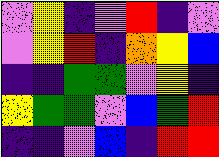[["violet", "yellow", "indigo", "violet", "red", "indigo", "violet"], ["violet", "yellow", "red", "indigo", "orange", "yellow", "blue"], ["indigo", "indigo", "green", "green", "violet", "yellow", "indigo"], ["yellow", "green", "green", "violet", "blue", "green", "red"], ["indigo", "indigo", "violet", "blue", "indigo", "red", "red"]]